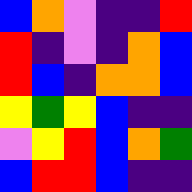[["blue", "orange", "violet", "indigo", "indigo", "red"], ["red", "indigo", "violet", "indigo", "orange", "blue"], ["red", "blue", "indigo", "orange", "orange", "blue"], ["yellow", "green", "yellow", "blue", "indigo", "indigo"], ["violet", "yellow", "red", "blue", "orange", "green"], ["blue", "red", "red", "blue", "indigo", "indigo"]]